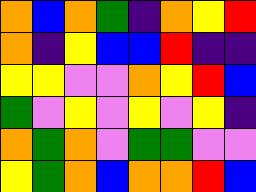[["orange", "blue", "orange", "green", "indigo", "orange", "yellow", "red"], ["orange", "indigo", "yellow", "blue", "blue", "red", "indigo", "indigo"], ["yellow", "yellow", "violet", "violet", "orange", "yellow", "red", "blue"], ["green", "violet", "yellow", "violet", "yellow", "violet", "yellow", "indigo"], ["orange", "green", "orange", "violet", "green", "green", "violet", "violet"], ["yellow", "green", "orange", "blue", "orange", "orange", "red", "blue"]]